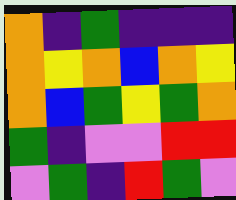[["orange", "indigo", "green", "indigo", "indigo", "indigo"], ["orange", "yellow", "orange", "blue", "orange", "yellow"], ["orange", "blue", "green", "yellow", "green", "orange"], ["green", "indigo", "violet", "violet", "red", "red"], ["violet", "green", "indigo", "red", "green", "violet"]]